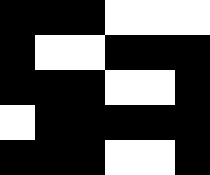[["black", "black", "black", "white", "white", "white"], ["black", "white", "white", "black", "black", "black"], ["black", "black", "black", "white", "white", "black"], ["white", "black", "black", "black", "black", "black"], ["black", "black", "black", "white", "white", "black"]]